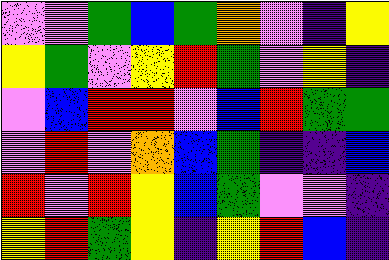[["violet", "violet", "green", "blue", "green", "orange", "violet", "indigo", "yellow"], ["yellow", "green", "violet", "yellow", "red", "green", "violet", "yellow", "indigo"], ["violet", "blue", "red", "red", "violet", "blue", "red", "green", "green"], ["violet", "red", "violet", "orange", "blue", "green", "indigo", "indigo", "blue"], ["red", "violet", "red", "yellow", "blue", "green", "violet", "violet", "indigo"], ["yellow", "red", "green", "yellow", "indigo", "yellow", "red", "blue", "indigo"]]